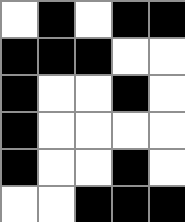[["white", "black", "white", "black", "black"], ["black", "black", "black", "white", "white"], ["black", "white", "white", "black", "white"], ["black", "white", "white", "white", "white"], ["black", "white", "white", "black", "white"], ["white", "white", "black", "black", "black"]]